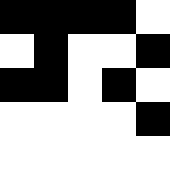[["black", "black", "black", "black", "white"], ["white", "black", "white", "white", "black"], ["black", "black", "white", "black", "white"], ["white", "white", "white", "white", "black"], ["white", "white", "white", "white", "white"]]